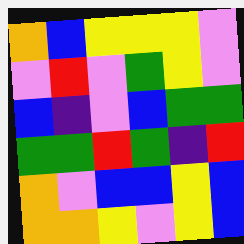[["orange", "blue", "yellow", "yellow", "yellow", "violet"], ["violet", "red", "violet", "green", "yellow", "violet"], ["blue", "indigo", "violet", "blue", "green", "green"], ["green", "green", "red", "green", "indigo", "red"], ["orange", "violet", "blue", "blue", "yellow", "blue"], ["orange", "orange", "yellow", "violet", "yellow", "blue"]]